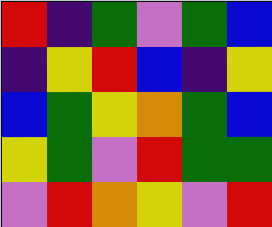[["red", "indigo", "green", "violet", "green", "blue"], ["indigo", "yellow", "red", "blue", "indigo", "yellow"], ["blue", "green", "yellow", "orange", "green", "blue"], ["yellow", "green", "violet", "red", "green", "green"], ["violet", "red", "orange", "yellow", "violet", "red"]]